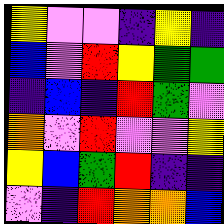[["yellow", "violet", "violet", "indigo", "yellow", "indigo"], ["blue", "violet", "red", "yellow", "green", "green"], ["indigo", "blue", "indigo", "red", "green", "violet"], ["orange", "violet", "red", "violet", "violet", "yellow"], ["yellow", "blue", "green", "red", "indigo", "indigo"], ["violet", "indigo", "red", "orange", "orange", "blue"]]